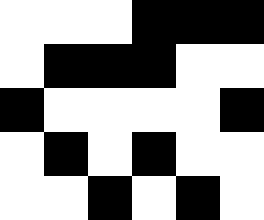[["white", "white", "white", "black", "black", "black"], ["white", "black", "black", "black", "white", "white"], ["black", "white", "white", "white", "white", "black"], ["white", "black", "white", "black", "white", "white"], ["white", "white", "black", "white", "black", "white"]]